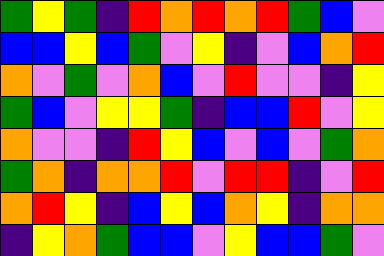[["green", "yellow", "green", "indigo", "red", "orange", "red", "orange", "red", "green", "blue", "violet"], ["blue", "blue", "yellow", "blue", "green", "violet", "yellow", "indigo", "violet", "blue", "orange", "red"], ["orange", "violet", "green", "violet", "orange", "blue", "violet", "red", "violet", "violet", "indigo", "yellow"], ["green", "blue", "violet", "yellow", "yellow", "green", "indigo", "blue", "blue", "red", "violet", "yellow"], ["orange", "violet", "violet", "indigo", "red", "yellow", "blue", "violet", "blue", "violet", "green", "orange"], ["green", "orange", "indigo", "orange", "orange", "red", "violet", "red", "red", "indigo", "violet", "red"], ["orange", "red", "yellow", "indigo", "blue", "yellow", "blue", "orange", "yellow", "indigo", "orange", "orange"], ["indigo", "yellow", "orange", "green", "blue", "blue", "violet", "yellow", "blue", "blue", "green", "violet"]]